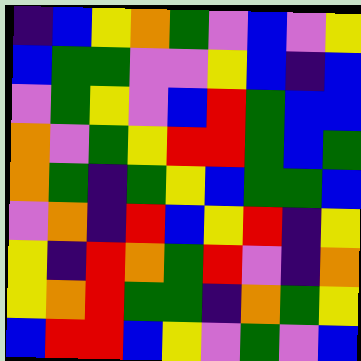[["indigo", "blue", "yellow", "orange", "green", "violet", "blue", "violet", "yellow"], ["blue", "green", "green", "violet", "violet", "yellow", "blue", "indigo", "blue"], ["violet", "green", "yellow", "violet", "blue", "red", "green", "blue", "blue"], ["orange", "violet", "green", "yellow", "red", "red", "green", "blue", "green"], ["orange", "green", "indigo", "green", "yellow", "blue", "green", "green", "blue"], ["violet", "orange", "indigo", "red", "blue", "yellow", "red", "indigo", "yellow"], ["yellow", "indigo", "red", "orange", "green", "red", "violet", "indigo", "orange"], ["yellow", "orange", "red", "green", "green", "indigo", "orange", "green", "yellow"], ["blue", "red", "red", "blue", "yellow", "violet", "green", "violet", "blue"]]